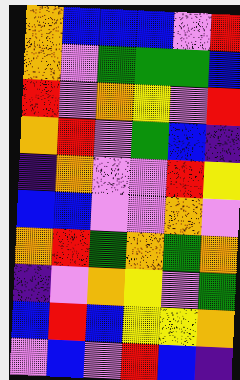[["orange", "blue", "blue", "blue", "violet", "red"], ["orange", "violet", "green", "green", "green", "blue"], ["red", "violet", "orange", "yellow", "violet", "red"], ["orange", "red", "violet", "green", "blue", "indigo"], ["indigo", "orange", "violet", "violet", "red", "yellow"], ["blue", "blue", "violet", "violet", "orange", "violet"], ["orange", "red", "green", "orange", "green", "orange"], ["indigo", "violet", "orange", "yellow", "violet", "green"], ["blue", "red", "blue", "yellow", "yellow", "orange"], ["violet", "blue", "violet", "red", "blue", "indigo"]]